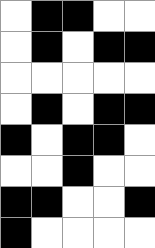[["white", "black", "black", "white", "white"], ["white", "black", "white", "black", "black"], ["white", "white", "white", "white", "white"], ["white", "black", "white", "black", "black"], ["black", "white", "black", "black", "white"], ["white", "white", "black", "white", "white"], ["black", "black", "white", "white", "black"], ["black", "white", "white", "white", "white"]]